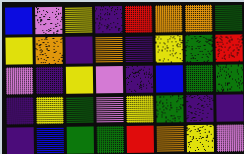[["blue", "violet", "yellow", "indigo", "red", "orange", "orange", "green"], ["yellow", "orange", "indigo", "orange", "indigo", "yellow", "green", "red"], ["violet", "indigo", "yellow", "violet", "indigo", "blue", "green", "green"], ["indigo", "yellow", "green", "violet", "yellow", "green", "indigo", "indigo"], ["indigo", "blue", "green", "green", "red", "orange", "yellow", "violet"]]